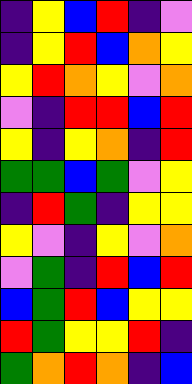[["indigo", "yellow", "blue", "red", "indigo", "violet"], ["indigo", "yellow", "red", "blue", "orange", "yellow"], ["yellow", "red", "orange", "yellow", "violet", "orange"], ["violet", "indigo", "red", "red", "blue", "red"], ["yellow", "indigo", "yellow", "orange", "indigo", "red"], ["green", "green", "blue", "green", "violet", "yellow"], ["indigo", "red", "green", "indigo", "yellow", "yellow"], ["yellow", "violet", "indigo", "yellow", "violet", "orange"], ["violet", "green", "indigo", "red", "blue", "red"], ["blue", "green", "red", "blue", "yellow", "yellow"], ["red", "green", "yellow", "yellow", "red", "indigo"], ["green", "orange", "red", "orange", "indigo", "blue"]]